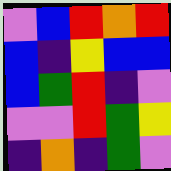[["violet", "blue", "red", "orange", "red"], ["blue", "indigo", "yellow", "blue", "blue"], ["blue", "green", "red", "indigo", "violet"], ["violet", "violet", "red", "green", "yellow"], ["indigo", "orange", "indigo", "green", "violet"]]